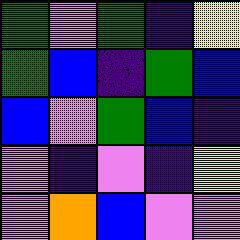[["green", "violet", "green", "indigo", "yellow"], ["green", "blue", "indigo", "green", "blue"], ["blue", "violet", "green", "blue", "indigo"], ["violet", "indigo", "violet", "indigo", "yellow"], ["violet", "orange", "blue", "violet", "violet"]]